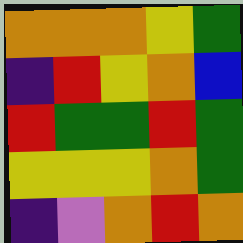[["orange", "orange", "orange", "yellow", "green"], ["indigo", "red", "yellow", "orange", "blue"], ["red", "green", "green", "red", "green"], ["yellow", "yellow", "yellow", "orange", "green"], ["indigo", "violet", "orange", "red", "orange"]]